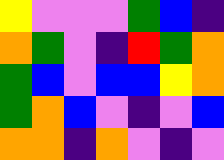[["yellow", "violet", "violet", "violet", "green", "blue", "indigo"], ["orange", "green", "violet", "indigo", "red", "green", "orange"], ["green", "blue", "violet", "blue", "blue", "yellow", "orange"], ["green", "orange", "blue", "violet", "indigo", "violet", "blue"], ["orange", "orange", "indigo", "orange", "violet", "indigo", "violet"]]